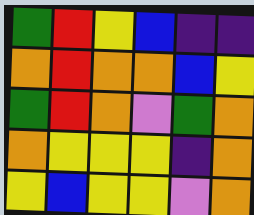[["green", "red", "yellow", "blue", "indigo", "indigo"], ["orange", "red", "orange", "orange", "blue", "yellow"], ["green", "red", "orange", "violet", "green", "orange"], ["orange", "yellow", "yellow", "yellow", "indigo", "orange"], ["yellow", "blue", "yellow", "yellow", "violet", "orange"]]